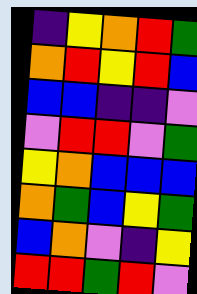[["indigo", "yellow", "orange", "red", "green"], ["orange", "red", "yellow", "red", "blue"], ["blue", "blue", "indigo", "indigo", "violet"], ["violet", "red", "red", "violet", "green"], ["yellow", "orange", "blue", "blue", "blue"], ["orange", "green", "blue", "yellow", "green"], ["blue", "orange", "violet", "indigo", "yellow"], ["red", "red", "green", "red", "violet"]]